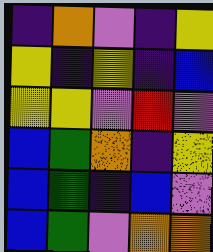[["indigo", "orange", "violet", "indigo", "yellow"], ["yellow", "indigo", "yellow", "indigo", "blue"], ["yellow", "yellow", "violet", "red", "violet"], ["blue", "green", "orange", "indigo", "yellow"], ["blue", "green", "indigo", "blue", "violet"], ["blue", "green", "violet", "orange", "orange"]]